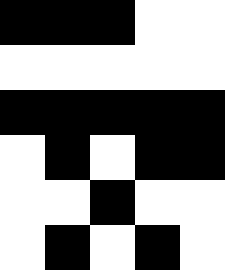[["black", "black", "black", "white", "white"], ["white", "white", "white", "white", "white"], ["black", "black", "black", "black", "black"], ["white", "black", "white", "black", "black"], ["white", "white", "black", "white", "white"], ["white", "black", "white", "black", "white"]]